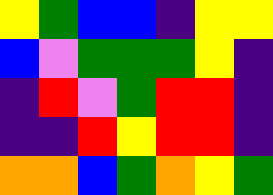[["yellow", "green", "blue", "blue", "indigo", "yellow", "yellow"], ["blue", "violet", "green", "green", "green", "yellow", "indigo"], ["indigo", "red", "violet", "green", "red", "red", "indigo"], ["indigo", "indigo", "red", "yellow", "red", "red", "indigo"], ["orange", "orange", "blue", "green", "orange", "yellow", "green"]]